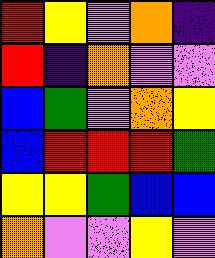[["red", "yellow", "violet", "orange", "indigo"], ["red", "indigo", "orange", "violet", "violet"], ["blue", "green", "violet", "orange", "yellow"], ["blue", "red", "red", "red", "green"], ["yellow", "yellow", "green", "blue", "blue"], ["orange", "violet", "violet", "yellow", "violet"]]